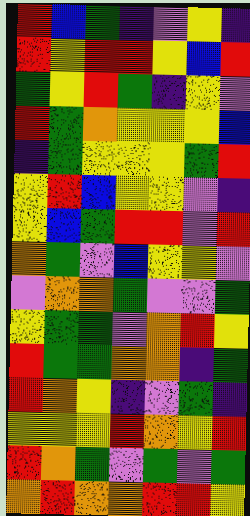[["red", "blue", "green", "indigo", "violet", "yellow", "indigo"], ["red", "yellow", "red", "red", "yellow", "blue", "red"], ["green", "yellow", "red", "green", "indigo", "yellow", "violet"], ["red", "green", "orange", "yellow", "yellow", "yellow", "blue"], ["indigo", "green", "yellow", "yellow", "yellow", "green", "red"], ["yellow", "red", "blue", "yellow", "yellow", "violet", "indigo"], ["yellow", "blue", "green", "red", "red", "violet", "red"], ["orange", "green", "violet", "blue", "yellow", "yellow", "violet"], ["violet", "orange", "orange", "green", "violet", "violet", "green"], ["yellow", "green", "green", "violet", "orange", "red", "yellow"], ["red", "green", "green", "orange", "orange", "indigo", "green"], ["red", "orange", "yellow", "indigo", "violet", "green", "indigo"], ["yellow", "yellow", "yellow", "red", "orange", "yellow", "red"], ["red", "orange", "green", "violet", "green", "violet", "green"], ["orange", "red", "orange", "orange", "red", "red", "yellow"]]